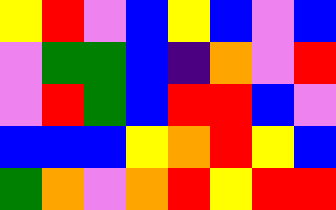[["yellow", "red", "violet", "blue", "yellow", "blue", "violet", "blue"], ["violet", "green", "green", "blue", "indigo", "orange", "violet", "red"], ["violet", "red", "green", "blue", "red", "red", "blue", "violet"], ["blue", "blue", "blue", "yellow", "orange", "red", "yellow", "blue"], ["green", "orange", "violet", "orange", "red", "yellow", "red", "red"]]